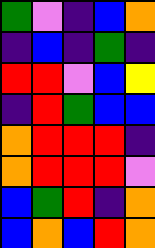[["green", "violet", "indigo", "blue", "orange"], ["indigo", "blue", "indigo", "green", "indigo"], ["red", "red", "violet", "blue", "yellow"], ["indigo", "red", "green", "blue", "blue"], ["orange", "red", "red", "red", "indigo"], ["orange", "red", "red", "red", "violet"], ["blue", "green", "red", "indigo", "orange"], ["blue", "orange", "blue", "red", "orange"]]